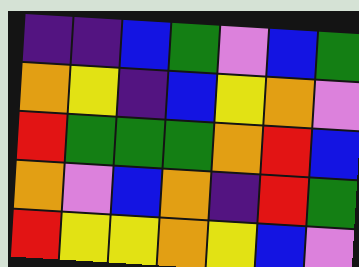[["indigo", "indigo", "blue", "green", "violet", "blue", "green"], ["orange", "yellow", "indigo", "blue", "yellow", "orange", "violet"], ["red", "green", "green", "green", "orange", "red", "blue"], ["orange", "violet", "blue", "orange", "indigo", "red", "green"], ["red", "yellow", "yellow", "orange", "yellow", "blue", "violet"]]